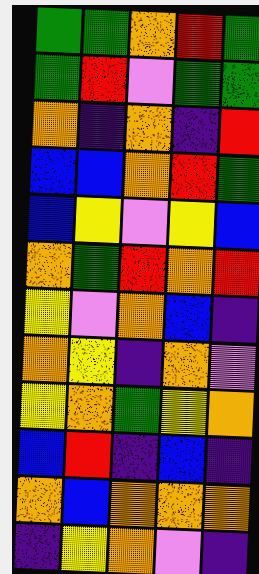[["green", "green", "orange", "red", "green"], ["green", "red", "violet", "green", "green"], ["orange", "indigo", "orange", "indigo", "red"], ["blue", "blue", "orange", "red", "green"], ["blue", "yellow", "violet", "yellow", "blue"], ["orange", "green", "red", "orange", "red"], ["yellow", "violet", "orange", "blue", "indigo"], ["orange", "yellow", "indigo", "orange", "violet"], ["yellow", "orange", "green", "yellow", "orange"], ["blue", "red", "indigo", "blue", "indigo"], ["orange", "blue", "orange", "orange", "orange"], ["indigo", "yellow", "orange", "violet", "indigo"]]